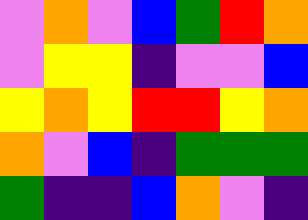[["violet", "orange", "violet", "blue", "green", "red", "orange"], ["violet", "yellow", "yellow", "indigo", "violet", "violet", "blue"], ["yellow", "orange", "yellow", "red", "red", "yellow", "orange"], ["orange", "violet", "blue", "indigo", "green", "green", "green"], ["green", "indigo", "indigo", "blue", "orange", "violet", "indigo"]]